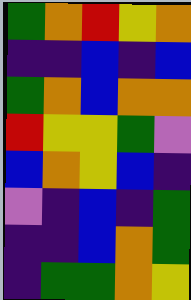[["green", "orange", "red", "yellow", "orange"], ["indigo", "indigo", "blue", "indigo", "blue"], ["green", "orange", "blue", "orange", "orange"], ["red", "yellow", "yellow", "green", "violet"], ["blue", "orange", "yellow", "blue", "indigo"], ["violet", "indigo", "blue", "indigo", "green"], ["indigo", "indigo", "blue", "orange", "green"], ["indigo", "green", "green", "orange", "yellow"]]